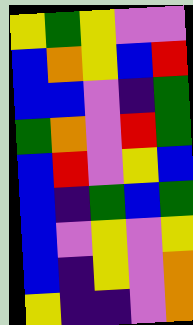[["yellow", "green", "yellow", "violet", "violet"], ["blue", "orange", "yellow", "blue", "red"], ["blue", "blue", "violet", "indigo", "green"], ["green", "orange", "violet", "red", "green"], ["blue", "red", "violet", "yellow", "blue"], ["blue", "indigo", "green", "blue", "green"], ["blue", "violet", "yellow", "violet", "yellow"], ["blue", "indigo", "yellow", "violet", "orange"], ["yellow", "indigo", "indigo", "violet", "orange"]]